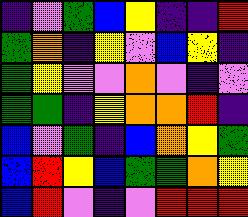[["indigo", "violet", "green", "blue", "yellow", "indigo", "indigo", "red"], ["green", "orange", "indigo", "yellow", "violet", "blue", "yellow", "indigo"], ["green", "yellow", "violet", "violet", "orange", "violet", "indigo", "violet"], ["green", "green", "indigo", "yellow", "orange", "orange", "red", "indigo"], ["blue", "violet", "green", "indigo", "blue", "orange", "yellow", "green"], ["blue", "red", "yellow", "blue", "green", "green", "orange", "yellow"], ["blue", "red", "violet", "indigo", "violet", "red", "red", "red"]]